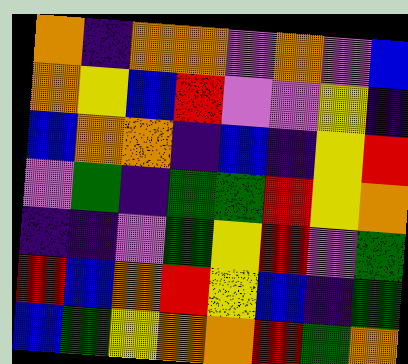[["orange", "indigo", "orange", "orange", "violet", "orange", "violet", "blue"], ["orange", "yellow", "blue", "red", "violet", "violet", "yellow", "indigo"], ["blue", "orange", "orange", "indigo", "blue", "indigo", "yellow", "red"], ["violet", "green", "indigo", "green", "green", "red", "yellow", "orange"], ["indigo", "indigo", "violet", "green", "yellow", "red", "violet", "green"], ["red", "blue", "orange", "red", "yellow", "blue", "indigo", "green"], ["blue", "green", "yellow", "orange", "orange", "red", "green", "orange"]]